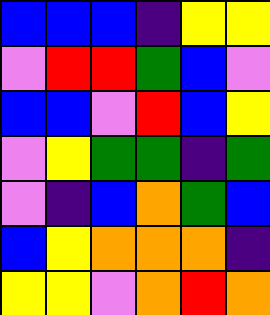[["blue", "blue", "blue", "indigo", "yellow", "yellow"], ["violet", "red", "red", "green", "blue", "violet"], ["blue", "blue", "violet", "red", "blue", "yellow"], ["violet", "yellow", "green", "green", "indigo", "green"], ["violet", "indigo", "blue", "orange", "green", "blue"], ["blue", "yellow", "orange", "orange", "orange", "indigo"], ["yellow", "yellow", "violet", "orange", "red", "orange"]]